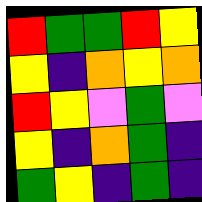[["red", "green", "green", "red", "yellow"], ["yellow", "indigo", "orange", "yellow", "orange"], ["red", "yellow", "violet", "green", "violet"], ["yellow", "indigo", "orange", "green", "indigo"], ["green", "yellow", "indigo", "green", "indigo"]]